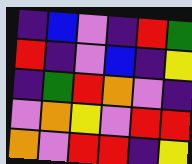[["indigo", "blue", "violet", "indigo", "red", "green"], ["red", "indigo", "violet", "blue", "indigo", "yellow"], ["indigo", "green", "red", "orange", "violet", "indigo"], ["violet", "orange", "yellow", "violet", "red", "red"], ["orange", "violet", "red", "red", "indigo", "yellow"]]